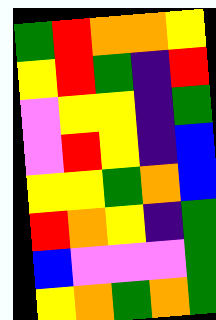[["green", "red", "orange", "orange", "yellow"], ["yellow", "red", "green", "indigo", "red"], ["violet", "yellow", "yellow", "indigo", "green"], ["violet", "red", "yellow", "indigo", "blue"], ["yellow", "yellow", "green", "orange", "blue"], ["red", "orange", "yellow", "indigo", "green"], ["blue", "violet", "violet", "violet", "green"], ["yellow", "orange", "green", "orange", "green"]]